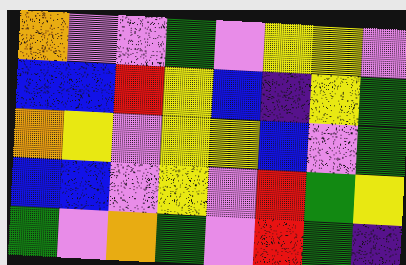[["orange", "violet", "violet", "green", "violet", "yellow", "yellow", "violet"], ["blue", "blue", "red", "yellow", "blue", "indigo", "yellow", "green"], ["orange", "yellow", "violet", "yellow", "yellow", "blue", "violet", "green"], ["blue", "blue", "violet", "yellow", "violet", "red", "green", "yellow"], ["green", "violet", "orange", "green", "violet", "red", "green", "indigo"]]